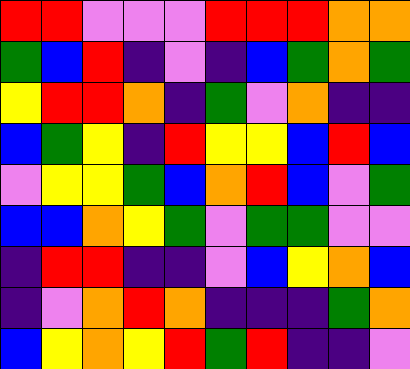[["red", "red", "violet", "violet", "violet", "red", "red", "red", "orange", "orange"], ["green", "blue", "red", "indigo", "violet", "indigo", "blue", "green", "orange", "green"], ["yellow", "red", "red", "orange", "indigo", "green", "violet", "orange", "indigo", "indigo"], ["blue", "green", "yellow", "indigo", "red", "yellow", "yellow", "blue", "red", "blue"], ["violet", "yellow", "yellow", "green", "blue", "orange", "red", "blue", "violet", "green"], ["blue", "blue", "orange", "yellow", "green", "violet", "green", "green", "violet", "violet"], ["indigo", "red", "red", "indigo", "indigo", "violet", "blue", "yellow", "orange", "blue"], ["indigo", "violet", "orange", "red", "orange", "indigo", "indigo", "indigo", "green", "orange"], ["blue", "yellow", "orange", "yellow", "red", "green", "red", "indigo", "indigo", "violet"]]